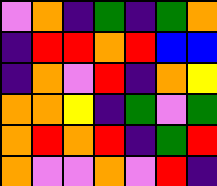[["violet", "orange", "indigo", "green", "indigo", "green", "orange"], ["indigo", "red", "red", "orange", "red", "blue", "blue"], ["indigo", "orange", "violet", "red", "indigo", "orange", "yellow"], ["orange", "orange", "yellow", "indigo", "green", "violet", "green"], ["orange", "red", "orange", "red", "indigo", "green", "red"], ["orange", "violet", "violet", "orange", "violet", "red", "indigo"]]